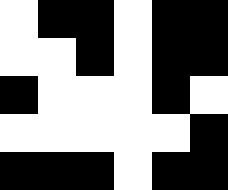[["white", "black", "black", "white", "black", "black"], ["white", "white", "black", "white", "black", "black"], ["black", "white", "white", "white", "black", "white"], ["white", "white", "white", "white", "white", "black"], ["black", "black", "black", "white", "black", "black"]]